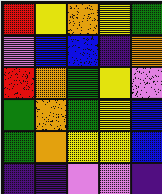[["red", "yellow", "orange", "yellow", "green"], ["violet", "blue", "blue", "indigo", "orange"], ["red", "orange", "green", "yellow", "violet"], ["green", "orange", "green", "yellow", "blue"], ["green", "orange", "yellow", "yellow", "blue"], ["indigo", "indigo", "violet", "violet", "indigo"]]